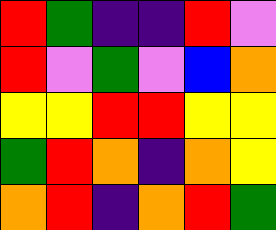[["red", "green", "indigo", "indigo", "red", "violet"], ["red", "violet", "green", "violet", "blue", "orange"], ["yellow", "yellow", "red", "red", "yellow", "yellow"], ["green", "red", "orange", "indigo", "orange", "yellow"], ["orange", "red", "indigo", "orange", "red", "green"]]